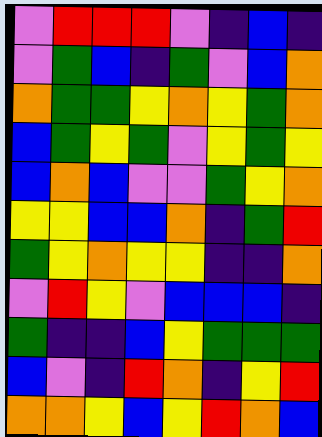[["violet", "red", "red", "red", "violet", "indigo", "blue", "indigo"], ["violet", "green", "blue", "indigo", "green", "violet", "blue", "orange"], ["orange", "green", "green", "yellow", "orange", "yellow", "green", "orange"], ["blue", "green", "yellow", "green", "violet", "yellow", "green", "yellow"], ["blue", "orange", "blue", "violet", "violet", "green", "yellow", "orange"], ["yellow", "yellow", "blue", "blue", "orange", "indigo", "green", "red"], ["green", "yellow", "orange", "yellow", "yellow", "indigo", "indigo", "orange"], ["violet", "red", "yellow", "violet", "blue", "blue", "blue", "indigo"], ["green", "indigo", "indigo", "blue", "yellow", "green", "green", "green"], ["blue", "violet", "indigo", "red", "orange", "indigo", "yellow", "red"], ["orange", "orange", "yellow", "blue", "yellow", "red", "orange", "blue"]]